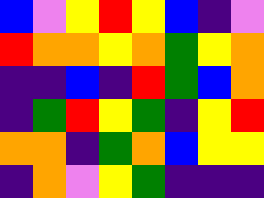[["blue", "violet", "yellow", "red", "yellow", "blue", "indigo", "violet"], ["red", "orange", "orange", "yellow", "orange", "green", "yellow", "orange"], ["indigo", "indigo", "blue", "indigo", "red", "green", "blue", "orange"], ["indigo", "green", "red", "yellow", "green", "indigo", "yellow", "red"], ["orange", "orange", "indigo", "green", "orange", "blue", "yellow", "yellow"], ["indigo", "orange", "violet", "yellow", "green", "indigo", "indigo", "indigo"]]